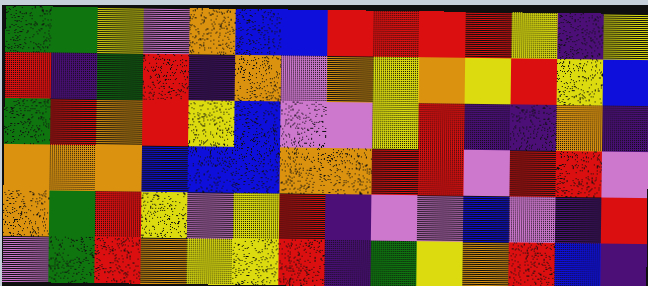[["green", "green", "yellow", "violet", "orange", "blue", "blue", "red", "red", "red", "red", "yellow", "indigo", "yellow"], ["red", "indigo", "green", "red", "indigo", "orange", "violet", "orange", "yellow", "orange", "yellow", "red", "yellow", "blue"], ["green", "red", "orange", "red", "yellow", "blue", "violet", "violet", "yellow", "red", "indigo", "indigo", "orange", "indigo"], ["orange", "orange", "orange", "blue", "blue", "blue", "orange", "orange", "red", "red", "violet", "red", "red", "violet"], ["orange", "green", "red", "yellow", "violet", "yellow", "red", "indigo", "violet", "violet", "blue", "violet", "indigo", "red"], ["violet", "green", "red", "orange", "yellow", "yellow", "red", "indigo", "green", "yellow", "orange", "red", "blue", "indigo"]]